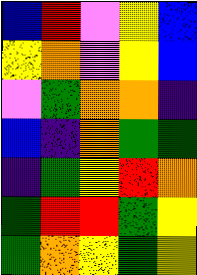[["blue", "red", "violet", "yellow", "blue"], ["yellow", "orange", "violet", "yellow", "blue"], ["violet", "green", "orange", "orange", "indigo"], ["blue", "indigo", "orange", "green", "green"], ["indigo", "green", "yellow", "red", "orange"], ["green", "red", "red", "green", "yellow"], ["green", "orange", "yellow", "green", "yellow"]]